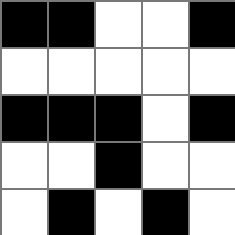[["black", "black", "white", "white", "black"], ["white", "white", "white", "white", "white"], ["black", "black", "black", "white", "black"], ["white", "white", "black", "white", "white"], ["white", "black", "white", "black", "white"]]